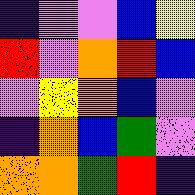[["indigo", "violet", "violet", "blue", "yellow"], ["red", "violet", "orange", "red", "blue"], ["violet", "yellow", "orange", "blue", "violet"], ["indigo", "orange", "blue", "green", "violet"], ["orange", "orange", "green", "red", "indigo"]]